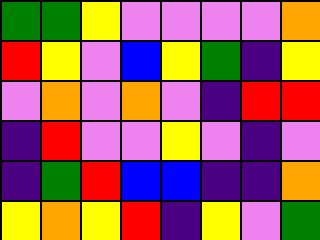[["green", "green", "yellow", "violet", "violet", "violet", "violet", "orange"], ["red", "yellow", "violet", "blue", "yellow", "green", "indigo", "yellow"], ["violet", "orange", "violet", "orange", "violet", "indigo", "red", "red"], ["indigo", "red", "violet", "violet", "yellow", "violet", "indigo", "violet"], ["indigo", "green", "red", "blue", "blue", "indigo", "indigo", "orange"], ["yellow", "orange", "yellow", "red", "indigo", "yellow", "violet", "green"]]